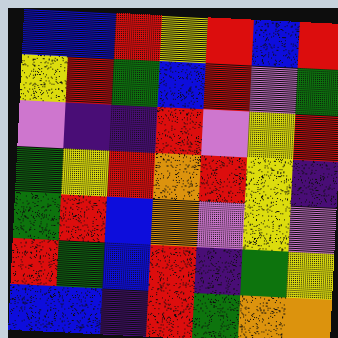[["blue", "blue", "red", "yellow", "red", "blue", "red"], ["yellow", "red", "green", "blue", "red", "violet", "green"], ["violet", "indigo", "indigo", "red", "violet", "yellow", "red"], ["green", "yellow", "red", "orange", "red", "yellow", "indigo"], ["green", "red", "blue", "orange", "violet", "yellow", "violet"], ["red", "green", "blue", "red", "indigo", "green", "yellow"], ["blue", "blue", "indigo", "red", "green", "orange", "orange"]]